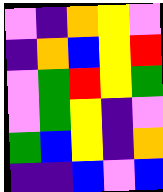[["violet", "indigo", "orange", "yellow", "violet"], ["indigo", "orange", "blue", "yellow", "red"], ["violet", "green", "red", "yellow", "green"], ["violet", "green", "yellow", "indigo", "violet"], ["green", "blue", "yellow", "indigo", "orange"], ["indigo", "indigo", "blue", "violet", "blue"]]